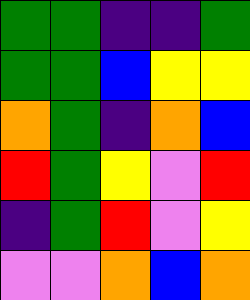[["green", "green", "indigo", "indigo", "green"], ["green", "green", "blue", "yellow", "yellow"], ["orange", "green", "indigo", "orange", "blue"], ["red", "green", "yellow", "violet", "red"], ["indigo", "green", "red", "violet", "yellow"], ["violet", "violet", "orange", "blue", "orange"]]